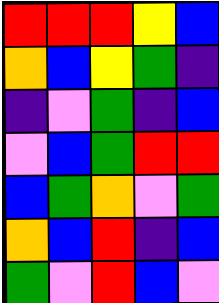[["red", "red", "red", "yellow", "blue"], ["orange", "blue", "yellow", "green", "indigo"], ["indigo", "violet", "green", "indigo", "blue"], ["violet", "blue", "green", "red", "red"], ["blue", "green", "orange", "violet", "green"], ["orange", "blue", "red", "indigo", "blue"], ["green", "violet", "red", "blue", "violet"]]